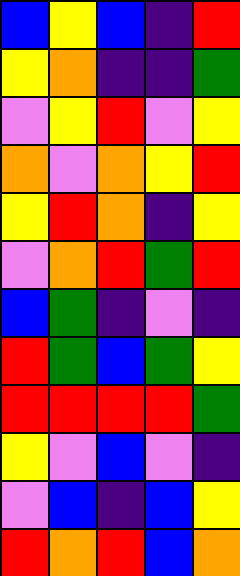[["blue", "yellow", "blue", "indigo", "red"], ["yellow", "orange", "indigo", "indigo", "green"], ["violet", "yellow", "red", "violet", "yellow"], ["orange", "violet", "orange", "yellow", "red"], ["yellow", "red", "orange", "indigo", "yellow"], ["violet", "orange", "red", "green", "red"], ["blue", "green", "indigo", "violet", "indigo"], ["red", "green", "blue", "green", "yellow"], ["red", "red", "red", "red", "green"], ["yellow", "violet", "blue", "violet", "indigo"], ["violet", "blue", "indigo", "blue", "yellow"], ["red", "orange", "red", "blue", "orange"]]